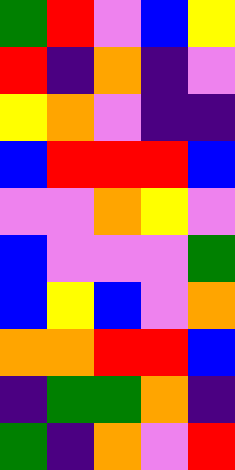[["green", "red", "violet", "blue", "yellow"], ["red", "indigo", "orange", "indigo", "violet"], ["yellow", "orange", "violet", "indigo", "indigo"], ["blue", "red", "red", "red", "blue"], ["violet", "violet", "orange", "yellow", "violet"], ["blue", "violet", "violet", "violet", "green"], ["blue", "yellow", "blue", "violet", "orange"], ["orange", "orange", "red", "red", "blue"], ["indigo", "green", "green", "orange", "indigo"], ["green", "indigo", "orange", "violet", "red"]]